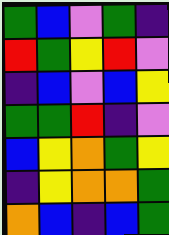[["green", "blue", "violet", "green", "indigo"], ["red", "green", "yellow", "red", "violet"], ["indigo", "blue", "violet", "blue", "yellow"], ["green", "green", "red", "indigo", "violet"], ["blue", "yellow", "orange", "green", "yellow"], ["indigo", "yellow", "orange", "orange", "green"], ["orange", "blue", "indigo", "blue", "green"]]